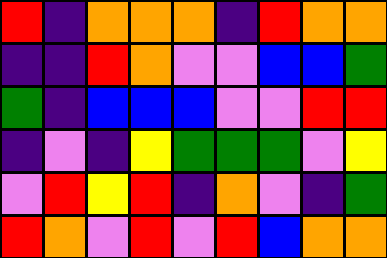[["red", "indigo", "orange", "orange", "orange", "indigo", "red", "orange", "orange"], ["indigo", "indigo", "red", "orange", "violet", "violet", "blue", "blue", "green"], ["green", "indigo", "blue", "blue", "blue", "violet", "violet", "red", "red"], ["indigo", "violet", "indigo", "yellow", "green", "green", "green", "violet", "yellow"], ["violet", "red", "yellow", "red", "indigo", "orange", "violet", "indigo", "green"], ["red", "orange", "violet", "red", "violet", "red", "blue", "orange", "orange"]]